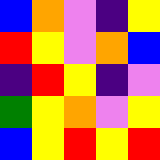[["blue", "orange", "violet", "indigo", "yellow"], ["red", "yellow", "violet", "orange", "blue"], ["indigo", "red", "yellow", "indigo", "violet"], ["green", "yellow", "orange", "violet", "yellow"], ["blue", "yellow", "red", "yellow", "red"]]